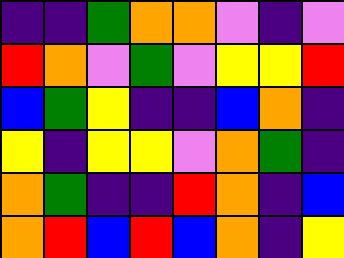[["indigo", "indigo", "green", "orange", "orange", "violet", "indigo", "violet"], ["red", "orange", "violet", "green", "violet", "yellow", "yellow", "red"], ["blue", "green", "yellow", "indigo", "indigo", "blue", "orange", "indigo"], ["yellow", "indigo", "yellow", "yellow", "violet", "orange", "green", "indigo"], ["orange", "green", "indigo", "indigo", "red", "orange", "indigo", "blue"], ["orange", "red", "blue", "red", "blue", "orange", "indigo", "yellow"]]